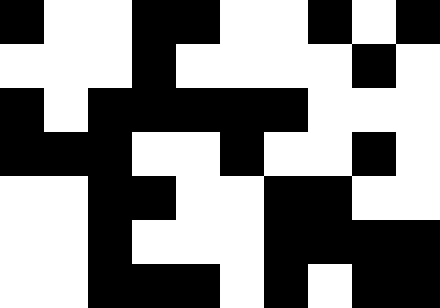[["black", "white", "white", "black", "black", "white", "white", "black", "white", "black"], ["white", "white", "white", "black", "white", "white", "white", "white", "black", "white"], ["black", "white", "black", "black", "black", "black", "black", "white", "white", "white"], ["black", "black", "black", "white", "white", "black", "white", "white", "black", "white"], ["white", "white", "black", "black", "white", "white", "black", "black", "white", "white"], ["white", "white", "black", "white", "white", "white", "black", "black", "black", "black"], ["white", "white", "black", "black", "black", "white", "black", "white", "black", "black"]]